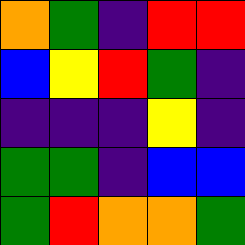[["orange", "green", "indigo", "red", "red"], ["blue", "yellow", "red", "green", "indigo"], ["indigo", "indigo", "indigo", "yellow", "indigo"], ["green", "green", "indigo", "blue", "blue"], ["green", "red", "orange", "orange", "green"]]